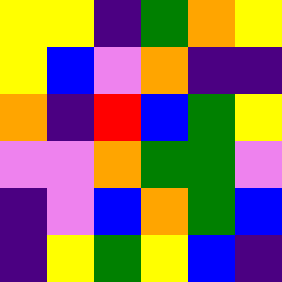[["yellow", "yellow", "indigo", "green", "orange", "yellow"], ["yellow", "blue", "violet", "orange", "indigo", "indigo"], ["orange", "indigo", "red", "blue", "green", "yellow"], ["violet", "violet", "orange", "green", "green", "violet"], ["indigo", "violet", "blue", "orange", "green", "blue"], ["indigo", "yellow", "green", "yellow", "blue", "indigo"]]